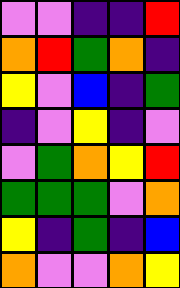[["violet", "violet", "indigo", "indigo", "red"], ["orange", "red", "green", "orange", "indigo"], ["yellow", "violet", "blue", "indigo", "green"], ["indigo", "violet", "yellow", "indigo", "violet"], ["violet", "green", "orange", "yellow", "red"], ["green", "green", "green", "violet", "orange"], ["yellow", "indigo", "green", "indigo", "blue"], ["orange", "violet", "violet", "orange", "yellow"]]